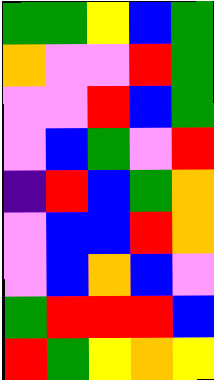[["green", "green", "yellow", "blue", "green"], ["orange", "violet", "violet", "red", "green"], ["violet", "violet", "red", "blue", "green"], ["violet", "blue", "green", "violet", "red"], ["indigo", "red", "blue", "green", "orange"], ["violet", "blue", "blue", "red", "orange"], ["violet", "blue", "orange", "blue", "violet"], ["green", "red", "red", "red", "blue"], ["red", "green", "yellow", "orange", "yellow"]]